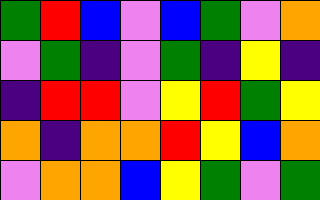[["green", "red", "blue", "violet", "blue", "green", "violet", "orange"], ["violet", "green", "indigo", "violet", "green", "indigo", "yellow", "indigo"], ["indigo", "red", "red", "violet", "yellow", "red", "green", "yellow"], ["orange", "indigo", "orange", "orange", "red", "yellow", "blue", "orange"], ["violet", "orange", "orange", "blue", "yellow", "green", "violet", "green"]]